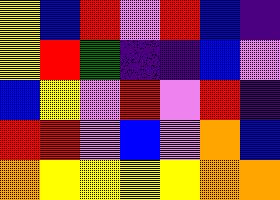[["yellow", "blue", "red", "violet", "red", "blue", "indigo"], ["yellow", "red", "green", "indigo", "indigo", "blue", "violet"], ["blue", "yellow", "violet", "red", "violet", "red", "indigo"], ["red", "red", "violet", "blue", "violet", "orange", "blue"], ["orange", "yellow", "yellow", "yellow", "yellow", "orange", "orange"]]